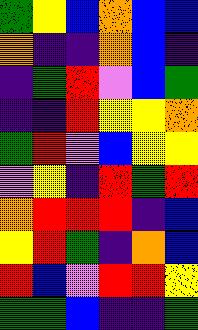[["green", "yellow", "blue", "orange", "blue", "blue"], ["orange", "indigo", "indigo", "orange", "blue", "indigo"], ["indigo", "green", "red", "violet", "blue", "green"], ["indigo", "indigo", "red", "yellow", "yellow", "orange"], ["green", "red", "violet", "blue", "yellow", "yellow"], ["violet", "yellow", "indigo", "red", "green", "red"], ["orange", "red", "red", "red", "indigo", "blue"], ["yellow", "red", "green", "indigo", "orange", "blue"], ["red", "blue", "violet", "red", "red", "yellow"], ["green", "green", "blue", "indigo", "indigo", "green"]]